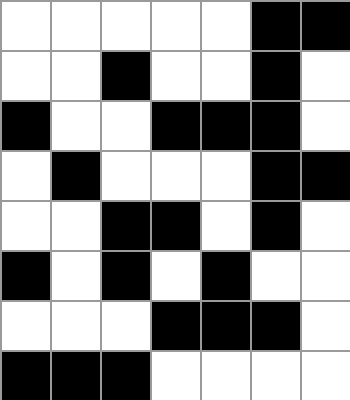[["white", "white", "white", "white", "white", "black", "black"], ["white", "white", "black", "white", "white", "black", "white"], ["black", "white", "white", "black", "black", "black", "white"], ["white", "black", "white", "white", "white", "black", "black"], ["white", "white", "black", "black", "white", "black", "white"], ["black", "white", "black", "white", "black", "white", "white"], ["white", "white", "white", "black", "black", "black", "white"], ["black", "black", "black", "white", "white", "white", "white"]]